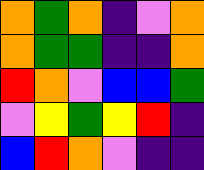[["orange", "green", "orange", "indigo", "violet", "orange"], ["orange", "green", "green", "indigo", "indigo", "orange"], ["red", "orange", "violet", "blue", "blue", "green"], ["violet", "yellow", "green", "yellow", "red", "indigo"], ["blue", "red", "orange", "violet", "indigo", "indigo"]]